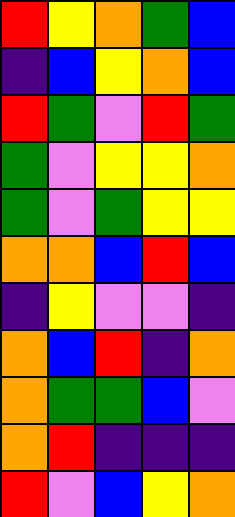[["red", "yellow", "orange", "green", "blue"], ["indigo", "blue", "yellow", "orange", "blue"], ["red", "green", "violet", "red", "green"], ["green", "violet", "yellow", "yellow", "orange"], ["green", "violet", "green", "yellow", "yellow"], ["orange", "orange", "blue", "red", "blue"], ["indigo", "yellow", "violet", "violet", "indigo"], ["orange", "blue", "red", "indigo", "orange"], ["orange", "green", "green", "blue", "violet"], ["orange", "red", "indigo", "indigo", "indigo"], ["red", "violet", "blue", "yellow", "orange"]]